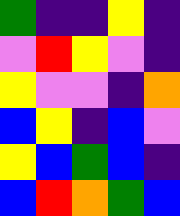[["green", "indigo", "indigo", "yellow", "indigo"], ["violet", "red", "yellow", "violet", "indigo"], ["yellow", "violet", "violet", "indigo", "orange"], ["blue", "yellow", "indigo", "blue", "violet"], ["yellow", "blue", "green", "blue", "indigo"], ["blue", "red", "orange", "green", "blue"]]